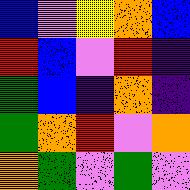[["blue", "violet", "yellow", "orange", "blue"], ["red", "blue", "violet", "red", "indigo"], ["green", "blue", "indigo", "orange", "indigo"], ["green", "orange", "red", "violet", "orange"], ["orange", "green", "violet", "green", "violet"]]